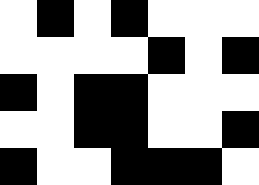[["white", "black", "white", "black", "white", "white", "white"], ["white", "white", "white", "white", "black", "white", "black"], ["black", "white", "black", "black", "white", "white", "white"], ["white", "white", "black", "black", "white", "white", "black"], ["black", "white", "white", "black", "black", "black", "white"]]